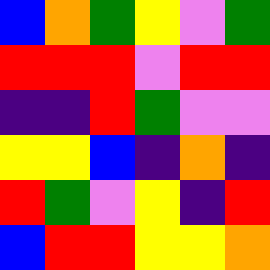[["blue", "orange", "green", "yellow", "violet", "green"], ["red", "red", "red", "violet", "red", "red"], ["indigo", "indigo", "red", "green", "violet", "violet"], ["yellow", "yellow", "blue", "indigo", "orange", "indigo"], ["red", "green", "violet", "yellow", "indigo", "red"], ["blue", "red", "red", "yellow", "yellow", "orange"]]